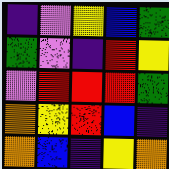[["indigo", "violet", "yellow", "blue", "green"], ["green", "violet", "indigo", "red", "yellow"], ["violet", "red", "red", "red", "green"], ["orange", "yellow", "red", "blue", "indigo"], ["orange", "blue", "indigo", "yellow", "orange"]]